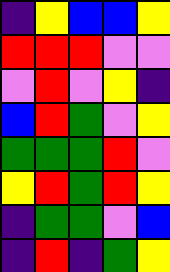[["indigo", "yellow", "blue", "blue", "yellow"], ["red", "red", "red", "violet", "violet"], ["violet", "red", "violet", "yellow", "indigo"], ["blue", "red", "green", "violet", "yellow"], ["green", "green", "green", "red", "violet"], ["yellow", "red", "green", "red", "yellow"], ["indigo", "green", "green", "violet", "blue"], ["indigo", "red", "indigo", "green", "yellow"]]